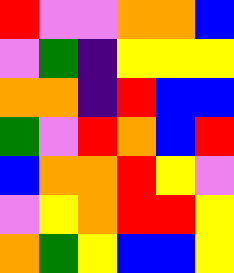[["red", "violet", "violet", "orange", "orange", "blue"], ["violet", "green", "indigo", "yellow", "yellow", "yellow"], ["orange", "orange", "indigo", "red", "blue", "blue"], ["green", "violet", "red", "orange", "blue", "red"], ["blue", "orange", "orange", "red", "yellow", "violet"], ["violet", "yellow", "orange", "red", "red", "yellow"], ["orange", "green", "yellow", "blue", "blue", "yellow"]]